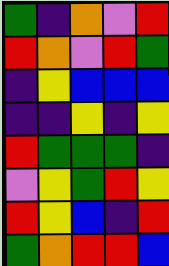[["green", "indigo", "orange", "violet", "red"], ["red", "orange", "violet", "red", "green"], ["indigo", "yellow", "blue", "blue", "blue"], ["indigo", "indigo", "yellow", "indigo", "yellow"], ["red", "green", "green", "green", "indigo"], ["violet", "yellow", "green", "red", "yellow"], ["red", "yellow", "blue", "indigo", "red"], ["green", "orange", "red", "red", "blue"]]